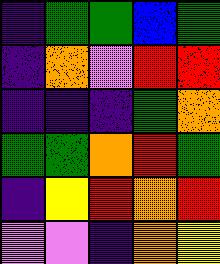[["indigo", "green", "green", "blue", "green"], ["indigo", "orange", "violet", "red", "red"], ["indigo", "indigo", "indigo", "green", "orange"], ["green", "green", "orange", "red", "green"], ["indigo", "yellow", "red", "orange", "red"], ["violet", "violet", "indigo", "orange", "yellow"]]